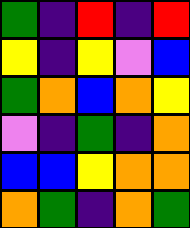[["green", "indigo", "red", "indigo", "red"], ["yellow", "indigo", "yellow", "violet", "blue"], ["green", "orange", "blue", "orange", "yellow"], ["violet", "indigo", "green", "indigo", "orange"], ["blue", "blue", "yellow", "orange", "orange"], ["orange", "green", "indigo", "orange", "green"]]